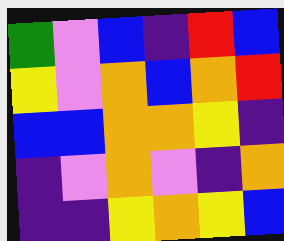[["green", "violet", "blue", "indigo", "red", "blue"], ["yellow", "violet", "orange", "blue", "orange", "red"], ["blue", "blue", "orange", "orange", "yellow", "indigo"], ["indigo", "violet", "orange", "violet", "indigo", "orange"], ["indigo", "indigo", "yellow", "orange", "yellow", "blue"]]